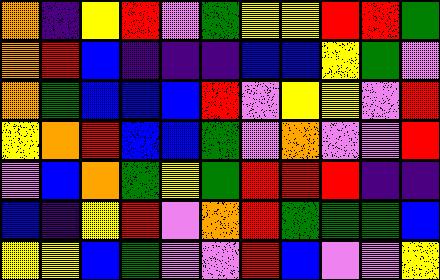[["orange", "indigo", "yellow", "red", "violet", "green", "yellow", "yellow", "red", "red", "green"], ["orange", "red", "blue", "indigo", "indigo", "indigo", "blue", "blue", "yellow", "green", "violet"], ["orange", "green", "blue", "blue", "blue", "red", "violet", "yellow", "yellow", "violet", "red"], ["yellow", "orange", "red", "blue", "blue", "green", "violet", "orange", "violet", "violet", "red"], ["violet", "blue", "orange", "green", "yellow", "green", "red", "red", "red", "indigo", "indigo"], ["blue", "indigo", "yellow", "red", "violet", "orange", "red", "green", "green", "green", "blue"], ["yellow", "yellow", "blue", "green", "violet", "violet", "red", "blue", "violet", "violet", "yellow"]]